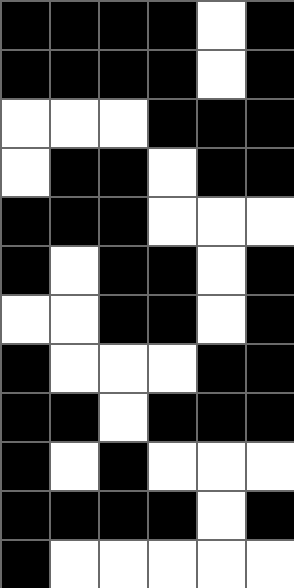[["black", "black", "black", "black", "white", "black"], ["black", "black", "black", "black", "white", "black"], ["white", "white", "white", "black", "black", "black"], ["white", "black", "black", "white", "black", "black"], ["black", "black", "black", "white", "white", "white"], ["black", "white", "black", "black", "white", "black"], ["white", "white", "black", "black", "white", "black"], ["black", "white", "white", "white", "black", "black"], ["black", "black", "white", "black", "black", "black"], ["black", "white", "black", "white", "white", "white"], ["black", "black", "black", "black", "white", "black"], ["black", "white", "white", "white", "white", "white"]]